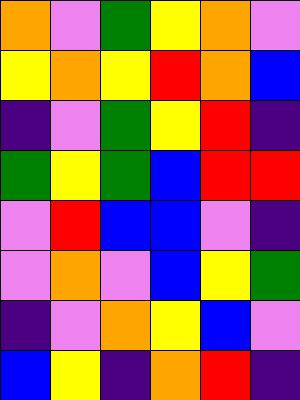[["orange", "violet", "green", "yellow", "orange", "violet"], ["yellow", "orange", "yellow", "red", "orange", "blue"], ["indigo", "violet", "green", "yellow", "red", "indigo"], ["green", "yellow", "green", "blue", "red", "red"], ["violet", "red", "blue", "blue", "violet", "indigo"], ["violet", "orange", "violet", "blue", "yellow", "green"], ["indigo", "violet", "orange", "yellow", "blue", "violet"], ["blue", "yellow", "indigo", "orange", "red", "indigo"]]